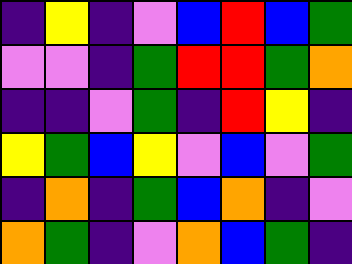[["indigo", "yellow", "indigo", "violet", "blue", "red", "blue", "green"], ["violet", "violet", "indigo", "green", "red", "red", "green", "orange"], ["indigo", "indigo", "violet", "green", "indigo", "red", "yellow", "indigo"], ["yellow", "green", "blue", "yellow", "violet", "blue", "violet", "green"], ["indigo", "orange", "indigo", "green", "blue", "orange", "indigo", "violet"], ["orange", "green", "indigo", "violet", "orange", "blue", "green", "indigo"]]